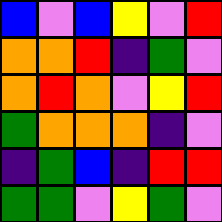[["blue", "violet", "blue", "yellow", "violet", "red"], ["orange", "orange", "red", "indigo", "green", "violet"], ["orange", "red", "orange", "violet", "yellow", "red"], ["green", "orange", "orange", "orange", "indigo", "violet"], ["indigo", "green", "blue", "indigo", "red", "red"], ["green", "green", "violet", "yellow", "green", "violet"]]